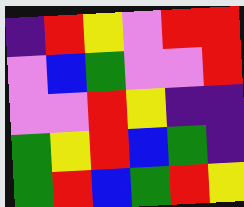[["indigo", "red", "yellow", "violet", "red", "red"], ["violet", "blue", "green", "violet", "violet", "red"], ["violet", "violet", "red", "yellow", "indigo", "indigo"], ["green", "yellow", "red", "blue", "green", "indigo"], ["green", "red", "blue", "green", "red", "yellow"]]